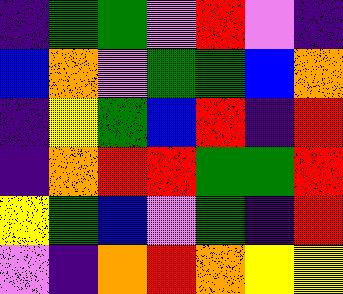[["indigo", "green", "green", "violet", "red", "violet", "indigo"], ["blue", "orange", "violet", "green", "green", "blue", "orange"], ["indigo", "yellow", "green", "blue", "red", "indigo", "red"], ["indigo", "orange", "red", "red", "green", "green", "red"], ["yellow", "green", "blue", "violet", "green", "indigo", "red"], ["violet", "indigo", "orange", "red", "orange", "yellow", "yellow"]]